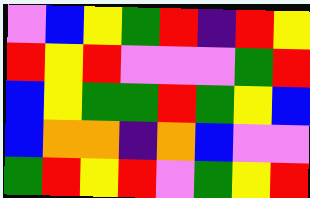[["violet", "blue", "yellow", "green", "red", "indigo", "red", "yellow"], ["red", "yellow", "red", "violet", "violet", "violet", "green", "red"], ["blue", "yellow", "green", "green", "red", "green", "yellow", "blue"], ["blue", "orange", "orange", "indigo", "orange", "blue", "violet", "violet"], ["green", "red", "yellow", "red", "violet", "green", "yellow", "red"]]